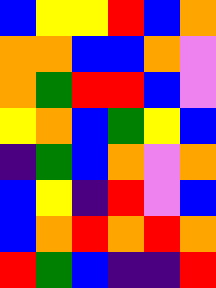[["blue", "yellow", "yellow", "red", "blue", "orange"], ["orange", "orange", "blue", "blue", "orange", "violet"], ["orange", "green", "red", "red", "blue", "violet"], ["yellow", "orange", "blue", "green", "yellow", "blue"], ["indigo", "green", "blue", "orange", "violet", "orange"], ["blue", "yellow", "indigo", "red", "violet", "blue"], ["blue", "orange", "red", "orange", "red", "orange"], ["red", "green", "blue", "indigo", "indigo", "red"]]